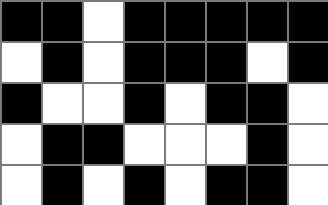[["black", "black", "white", "black", "black", "black", "black", "black"], ["white", "black", "white", "black", "black", "black", "white", "black"], ["black", "white", "white", "black", "white", "black", "black", "white"], ["white", "black", "black", "white", "white", "white", "black", "white"], ["white", "black", "white", "black", "white", "black", "black", "white"]]